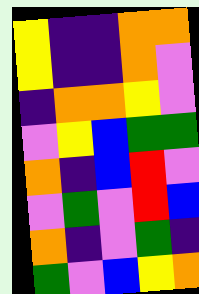[["yellow", "indigo", "indigo", "orange", "orange"], ["yellow", "indigo", "indigo", "orange", "violet"], ["indigo", "orange", "orange", "yellow", "violet"], ["violet", "yellow", "blue", "green", "green"], ["orange", "indigo", "blue", "red", "violet"], ["violet", "green", "violet", "red", "blue"], ["orange", "indigo", "violet", "green", "indigo"], ["green", "violet", "blue", "yellow", "orange"]]